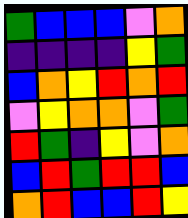[["green", "blue", "blue", "blue", "violet", "orange"], ["indigo", "indigo", "indigo", "indigo", "yellow", "green"], ["blue", "orange", "yellow", "red", "orange", "red"], ["violet", "yellow", "orange", "orange", "violet", "green"], ["red", "green", "indigo", "yellow", "violet", "orange"], ["blue", "red", "green", "red", "red", "blue"], ["orange", "red", "blue", "blue", "red", "yellow"]]